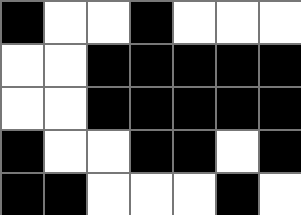[["black", "white", "white", "black", "white", "white", "white"], ["white", "white", "black", "black", "black", "black", "black"], ["white", "white", "black", "black", "black", "black", "black"], ["black", "white", "white", "black", "black", "white", "black"], ["black", "black", "white", "white", "white", "black", "white"]]